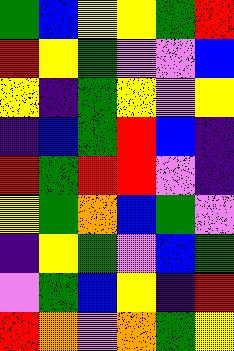[["green", "blue", "yellow", "yellow", "green", "red"], ["red", "yellow", "green", "violet", "violet", "blue"], ["yellow", "indigo", "green", "yellow", "violet", "yellow"], ["indigo", "blue", "green", "red", "blue", "indigo"], ["red", "green", "red", "red", "violet", "indigo"], ["yellow", "green", "orange", "blue", "green", "violet"], ["indigo", "yellow", "green", "violet", "blue", "green"], ["violet", "green", "blue", "yellow", "indigo", "red"], ["red", "orange", "violet", "orange", "green", "yellow"]]